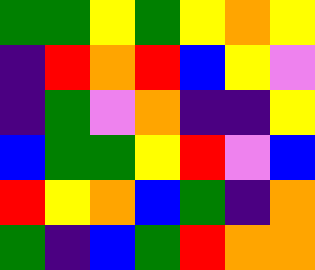[["green", "green", "yellow", "green", "yellow", "orange", "yellow"], ["indigo", "red", "orange", "red", "blue", "yellow", "violet"], ["indigo", "green", "violet", "orange", "indigo", "indigo", "yellow"], ["blue", "green", "green", "yellow", "red", "violet", "blue"], ["red", "yellow", "orange", "blue", "green", "indigo", "orange"], ["green", "indigo", "blue", "green", "red", "orange", "orange"]]